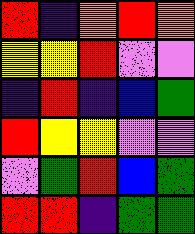[["red", "indigo", "orange", "red", "orange"], ["yellow", "yellow", "red", "violet", "violet"], ["indigo", "red", "indigo", "blue", "green"], ["red", "yellow", "yellow", "violet", "violet"], ["violet", "green", "red", "blue", "green"], ["red", "red", "indigo", "green", "green"]]